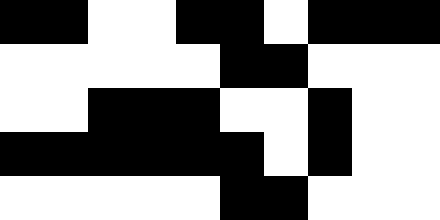[["black", "black", "white", "white", "black", "black", "white", "black", "black", "black"], ["white", "white", "white", "white", "white", "black", "black", "white", "white", "white"], ["white", "white", "black", "black", "black", "white", "white", "black", "white", "white"], ["black", "black", "black", "black", "black", "black", "white", "black", "white", "white"], ["white", "white", "white", "white", "white", "black", "black", "white", "white", "white"]]